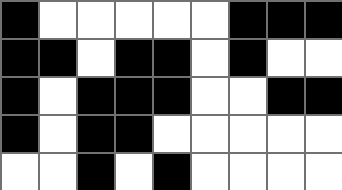[["black", "white", "white", "white", "white", "white", "black", "black", "black"], ["black", "black", "white", "black", "black", "white", "black", "white", "white"], ["black", "white", "black", "black", "black", "white", "white", "black", "black"], ["black", "white", "black", "black", "white", "white", "white", "white", "white"], ["white", "white", "black", "white", "black", "white", "white", "white", "white"]]